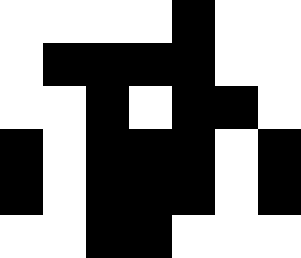[["white", "white", "white", "white", "black", "white", "white"], ["white", "black", "black", "black", "black", "white", "white"], ["white", "white", "black", "white", "black", "black", "white"], ["black", "white", "black", "black", "black", "white", "black"], ["black", "white", "black", "black", "black", "white", "black"], ["white", "white", "black", "black", "white", "white", "white"]]